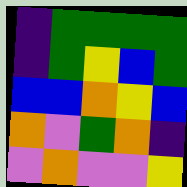[["indigo", "green", "green", "green", "green"], ["indigo", "green", "yellow", "blue", "green"], ["blue", "blue", "orange", "yellow", "blue"], ["orange", "violet", "green", "orange", "indigo"], ["violet", "orange", "violet", "violet", "yellow"]]